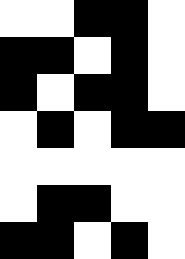[["white", "white", "black", "black", "white"], ["black", "black", "white", "black", "white"], ["black", "white", "black", "black", "white"], ["white", "black", "white", "black", "black"], ["white", "white", "white", "white", "white"], ["white", "black", "black", "white", "white"], ["black", "black", "white", "black", "white"]]